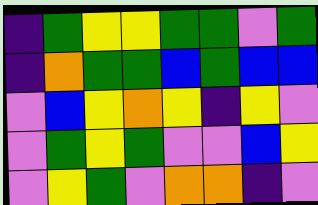[["indigo", "green", "yellow", "yellow", "green", "green", "violet", "green"], ["indigo", "orange", "green", "green", "blue", "green", "blue", "blue"], ["violet", "blue", "yellow", "orange", "yellow", "indigo", "yellow", "violet"], ["violet", "green", "yellow", "green", "violet", "violet", "blue", "yellow"], ["violet", "yellow", "green", "violet", "orange", "orange", "indigo", "violet"]]